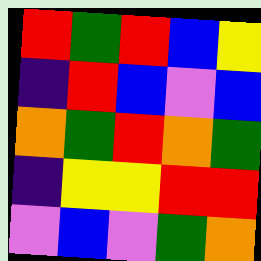[["red", "green", "red", "blue", "yellow"], ["indigo", "red", "blue", "violet", "blue"], ["orange", "green", "red", "orange", "green"], ["indigo", "yellow", "yellow", "red", "red"], ["violet", "blue", "violet", "green", "orange"]]